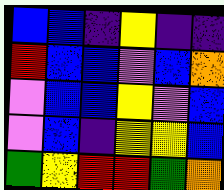[["blue", "blue", "indigo", "yellow", "indigo", "indigo"], ["red", "blue", "blue", "violet", "blue", "orange"], ["violet", "blue", "blue", "yellow", "violet", "blue"], ["violet", "blue", "indigo", "yellow", "yellow", "blue"], ["green", "yellow", "red", "red", "green", "orange"]]